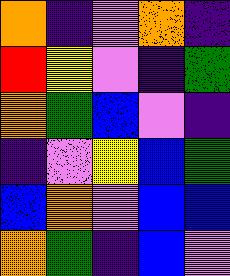[["orange", "indigo", "violet", "orange", "indigo"], ["red", "yellow", "violet", "indigo", "green"], ["orange", "green", "blue", "violet", "indigo"], ["indigo", "violet", "yellow", "blue", "green"], ["blue", "orange", "violet", "blue", "blue"], ["orange", "green", "indigo", "blue", "violet"]]